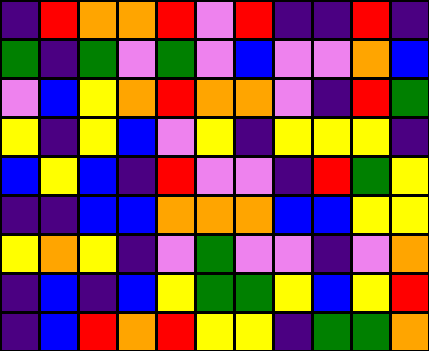[["indigo", "red", "orange", "orange", "red", "violet", "red", "indigo", "indigo", "red", "indigo"], ["green", "indigo", "green", "violet", "green", "violet", "blue", "violet", "violet", "orange", "blue"], ["violet", "blue", "yellow", "orange", "red", "orange", "orange", "violet", "indigo", "red", "green"], ["yellow", "indigo", "yellow", "blue", "violet", "yellow", "indigo", "yellow", "yellow", "yellow", "indigo"], ["blue", "yellow", "blue", "indigo", "red", "violet", "violet", "indigo", "red", "green", "yellow"], ["indigo", "indigo", "blue", "blue", "orange", "orange", "orange", "blue", "blue", "yellow", "yellow"], ["yellow", "orange", "yellow", "indigo", "violet", "green", "violet", "violet", "indigo", "violet", "orange"], ["indigo", "blue", "indigo", "blue", "yellow", "green", "green", "yellow", "blue", "yellow", "red"], ["indigo", "blue", "red", "orange", "red", "yellow", "yellow", "indigo", "green", "green", "orange"]]